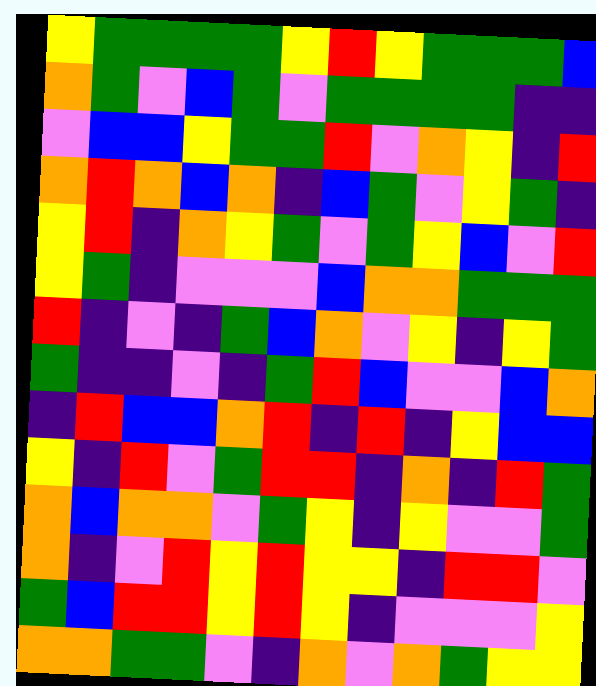[["yellow", "green", "green", "green", "green", "yellow", "red", "yellow", "green", "green", "green", "blue"], ["orange", "green", "violet", "blue", "green", "violet", "green", "green", "green", "green", "indigo", "indigo"], ["violet", "blue", "blue", "yellow", "green", "green", "red", "violet", "orange", "yellow", "indigo", "red"], ["orange", "red", "orange", "blue", "orange", "indigo", "blue", "green", "violet", "yellow", "green", "indigo"], ["yellow", "red", "indigo", "orange", "yellow", "green", "violet", "green", "yellow", "blue", "violet", "red"], ["yellow", "green", "indigo", "violet", "violet", "violet", "blue", "orange", "orange", "green", "green", "green"], ["red", "indigo", "violet", "indigo", "green", "blue", "orange", "violet", "yellow", "indigo", "yellow", "green"], ["green", "indigo", "indigo", "violet", "indigo", "green", "red", "blue", "violet", "violet", "blue", "orange"], ["indigo", "red", "blue", "blue", "orange", "red", "indigo", "red", "indigo", "yellow", "blue", "blue"], ["yellow", "indigo", "red", "violet", "green", "red", "red", "indigo", "orange", "indigo", "red", "green"], ["orange", "blue", "orange", "orange", "violet", "green", "yellow", "indigo", "yellow", "violet", "violet", "green"], ["orange", "indigo", "violet", "red", "yellow", "red", "yellow", "yellow", "indigo", "red", "red", "violet"], ["green", "blue", "red", "red", "yellow", "red", "yellow", "indigo", "violet", "violet", "violet", "yellow"], ["orange", "orange", "green", "green", "violet", "indigo", "orange", "violet", "orange", "green", "yellow", "yellow"]]